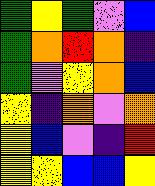[["green", "yellow", "green", "violet", "blue"], ["green", "orange", "red", "orange", "indigo"], ["green", "violet", "yellow", "orange", "blue"], ["yellow", "indigo", "orange", "violet", "orange"], ["yellow", "blue", "violet", "indigo", "red"], ["yellow", "yellow", "blue", "blue", "yellow"]]